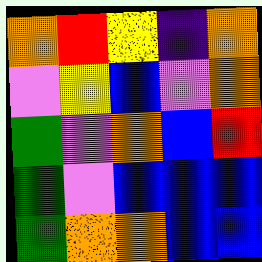[["orange", "red", "yellow", "indigo", "orange"], ["violet", "yellow", "blue", "violet", "orange"], ["green", "violet", "orange", "blue", "red"], ["green", "violet", "blue", "blue", "blue"], ["green", "orange", "orange", "blue", "blue"]]